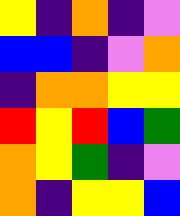[["yellow", "indigo", "orange", "indigo", "violet"], ["blue", "blue", "indigo", "violet", "orange"], ["indigo", "orange", "orange", "yellow", "yellow"], ["red", "yellow", "red", "blue", "green"], ["orange", "yellow", "green", "indigo", "violet"], ["orange", "indigo", "yellow", "yellow", "blue"]]